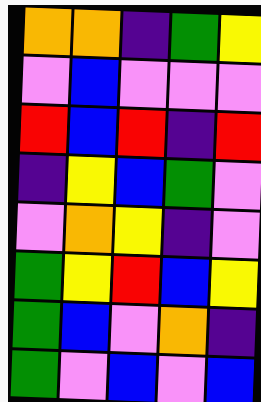[["orange", "orange", "indigo", "green", "yellow"], ["violet", "blue", "violet", "violet", "violet"], ["red", "blue", "red", "indigo", "red"], ["indigo", "yellow", "blue", "green", "violet"], ["violet", "orange", "yellow", "indigo", "violet"], ["green", "yellow", "red", "blue", "yellow"], ["green", "blue", "violet", "orange", "indigo"], ["green", "violet", "blue", "violet", "blue"]]